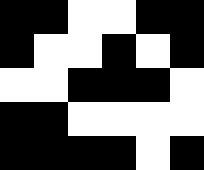[["black", "black", "white", "white", "black", "black"], ["black", "white", "white", "black", "white", "black"], ["white", "white", "black", "black", "black", "white"], ["black", "black", "white", "white", "white", "white"], ["black", "black", "black", "black", "white", "black"]]